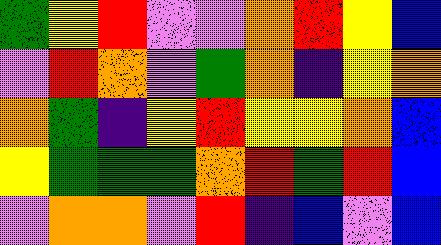[["green", "yellow", "red", "violet", "violet", "orange", "red", "yellow", "blue"], ["violet", "red", "orange", "violet", "green", "orange", "indigo", "yellow", "orange"], ["orange", "green", "indigo", "yellow", "red", "yellow", "yellow", "orange", "blue"], ["yellow", "green", "green", "green", "orange", "red", "green", "red", "blue"], ["violet", "orange", "orange", "violet", "red", "indigo", "blue", "violet", "blue"]]